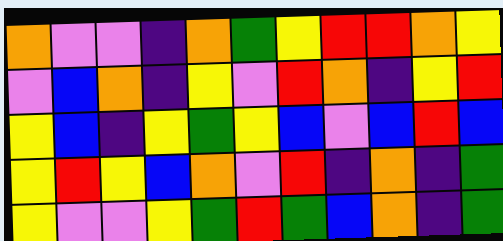[["orange", "violet", "violet", "indigo", "orange", "green", "yellow", "red", "red", "orange", "yellow"], ["violet", "blue", "orange", "indigo", "yellow", "violet", "red", "orange", "indigo", "yellow", "red"], ["yellow", "blue", "indigo", "yellow", "green", "yellow", "blue", "violet", "blue", "red", "blue"], ["yellow", "red", "yellow", "blue", "orange", "violet", "red", "indigo", "orange", "indigo", "green"], ["yellow", "violet", "violet", "yellow", "green", "red", "green", "blue", "orange", "indigo", "green"]]